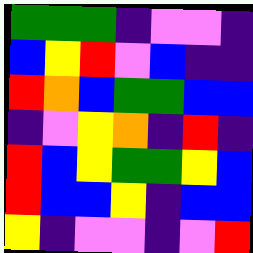[["green", "green", "green", "indigo", "violet", "violet", "indigo"], ["blue", "yellow", "red", "violet", "blue", "indigo", "indigo"], ["red", "orange", "blue", "green", "green", "blue", "blue"], ["indigo", "violet", "yellow", "orange", "indigo", "red", "indigo"], ["red", "blue", "yellow", "green", "green", "yellow", "blue"], ["red", "blue", "blue", "yellow", "indigo", "blue", "blue"], ["yellow", "indigo", "violet", "violet", "indigo", "violet", "red"]]